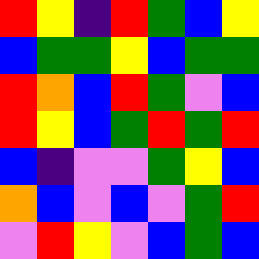[["red", "yellow", "indigo", "red", "green", "blue", "yellow"], ["blue", "green", "green", "yellow", "blue", "green", "green"], ["red", "orange", "blue", "red", "green", "violet", "blue"], ["red", "yellow", "blue", "green", "red", "green", "red"], ["blue", "indigo", "violet", "violet", "green", "yellow", "blue"], ["orange", "blue", "violet", "blue", "violet", "green", "red"], ["violet", "red", "yellow", "violet", "blue", "green", "blue"]]